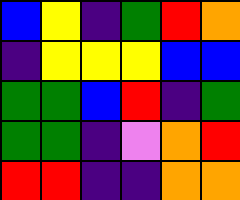[["blue", "yellow", "indigo", "green", "red", "orange"], ["indigo", "yellow", "yellow", "yellow", "blue", "blue"], ["green", "green", "blue", "red", "indigo", "green"], ["green", "green", "indigo", "violet", "orange", "red"], ["red", "red", "indigo", "indigo", "orange", "orange"]]